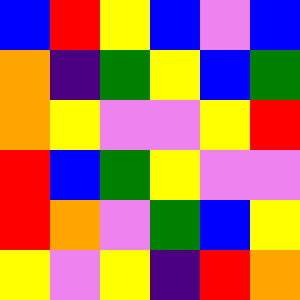[["blue", "red", "yellow", "blue", "violet", "blue"], ["orange", "indigo", "green", "yellow", "blue", "green"], ["orange", "yellow", "violet", "violet", "yellow", "red"], ["red", "blue", "green", "yellow", "violet", "violet"], ["red", "orange", "violet", "green", "blue", "yellow"], ["yellow", "violet", "yellow", "indigo", "red", "orange"]]